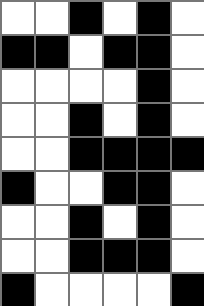[["white", "white", "black", "white", "black", "white"], ["black", "black", "white", "black", "black", "white"], ["white", "white", "white", "white", "black", "white"], ["white", "white", "black", "white", "black", "white"], ["white", "white", "black", "black", "black", "black"], ["black", "white", "white", "black", "black", "white"], ["white", "white", "black", "white", "black", "white"], ["white", "white", "black", "black", "black", "white"], ["black", "white", "white", "white", "white", "black"]]